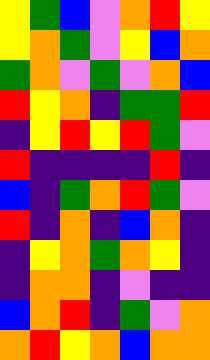[["yellow", "green", "blue", "violet", "orange", "red", "yellow"], ["yellow", "orange", "green", "violet", "yellow", "blue", "orange"], ["green", "orange", "violet", "green", "violet", "orange", "blue"], ["red", "yellow", "orange", "indigo", "green", "green", "red"], ["indigo", "yellow", "red", "yellow", "red", "green", "violet"], ["red", "indigo", "indigo", "indigo", "indigo", "red", "indigo"], ["blue", "indigo", "green", "orange", "red", "green", "violet"], ["red", "indigo", "orange", "indigo", "blue", "orange", "indigo"], ["indigo", "yellow", "orange", "green", "orange", "yellow", "indigo"], ["indigo", "orange", "orange", "indigo", "violet", "indigo", "indigo"], ["blue", "orange", "red", "indigo", "green", "violet", "orange"], ["orange", "red", "yellow", "orange", "blue", "orange", "orange"]]